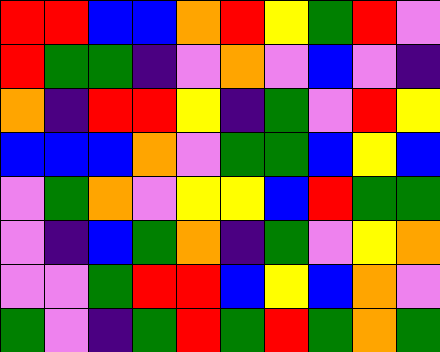[["red", "red", "blue", "blue", "orange", "red", "yellow", "green", "red", "violet"], ["red", "green", "green", "indigo", "violet", "orange", "violet", "blue", "violet", "indigo"], ["orange", "indigo", "red", "red", "yellow", "indigo", "green", "violet", "red", "yellow"], ["blue", "blue", "blue", "orange", "violet", "green", "green", "blue", "yellow", "blue"], ["violet", "green", "orange", "violet", "yellow", "yellow", "blue", "red", "green", "green"], ["violet", "indigo", "blue", "green", "orange", "indigo", "green", "violet", "yellow", "orange"], ["violet", "violet", "green", "red", "red", "blue", "yellow", "blue", "orange", "violet"], ["green", "violet", "indigo", "green", "red", "green", "red", "green", "orange", "green"]]